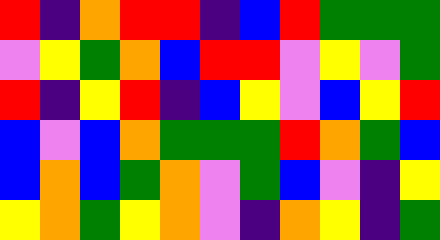[["red", "indigo", "orange", "red", "red", "indigo", "blue", "red", "green", "green", "green"], ["violet", "yellow", "green", "orange", "blue", "red", "red", "violet", "yellow", "violet", "green"], ["red", "indigo", "yellow", "red", "indigo", "blue", "yellow", "violet", "blue", "yellow", "red"], ["blue", "violet", "blue", "orange", "green", "green", "green", "red", "orange", "green", "blue"], ["blue", "orange", "blue", "green", "orange", "violet", "green", "blue", "violet", "indigo", "yellow"], ["yellow", "orange", "green", "yellow", "orange", "violet", "indigo", "orange", "yellow", "indigo", "green"]]